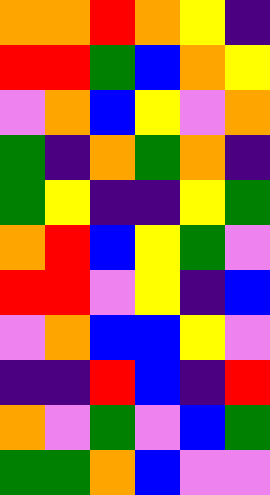[["orange", "orange", "red", "orange", "yellow", "indigo"], ["red", "red", "green", "blue", "orange", "yellow"], ["violet", "orange", "blue", "yellow", "violet", "orange"], ["green", "indigo", "orange", "green", "orange", "indigo"], ["green", "yellow", "indigo", "indigo", "yellow", "green"], ["orange", "red", "blue", "yellow", "green", "violet"], ["red", "red", "violet", "yellow", "indigo", "blue"], ["violet", "orange", "blue", "blue", "yellow", "violet"], ["indigo", "indigo", "red", "blue", "indigo", "red"], ["orange", "violet", "green", "violet", "blue", "green"], ["green", "green", "orange", "blue", "violet", "violet"]]